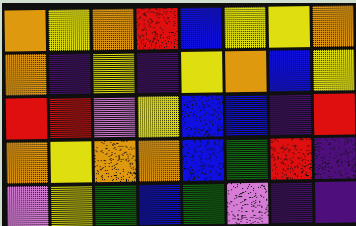[["orange", "yellow", "orange", "red", "blue", "yellow", "yellow", "orange"], ["orange", "indigo", "yellow", "indigo", "yellow", "orange", "blue", "yellow"], ["red", "red", "violet", "yellow", "blue", "blue", "indigo", "red"], ["orange", "yellow", "orange", "orange", "blue", "green", "red", "indigo"], ["violet", "yellow", "green", "blue", "green", "violet", "indigo", "indigo"]]